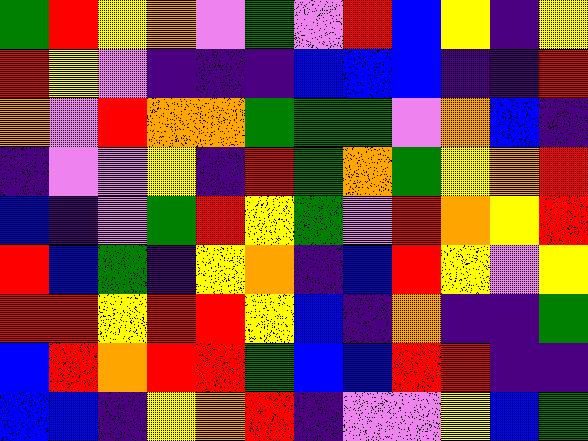[["green", "red", "yellow", "orange", "violet", "green", "violet", "red", "blue", "yellow", "indigo", "yellow"], ["red", "yellow", "violet", "indigo", "indigo", "indigo", "blue", "blue", "blue", "indigo", "indigo", "red"], ["orange", "violet", "red", "orange", "orange", "green", "green", "green", "violet", "orange", "blue", "indigo"], ["indigo", "violet", "violet", "yellow", "indigo", "red", "green", "orange", "green", "yellow", "orange", "red"], ["blue", "indigo", "violet", "green", "red", "yellow", "green", "violet", "red", "orange", "yellow", "red"], ["red", "blue", "green", "indigo", "yellow", "orange", "indigo", "blue", "red", "yellow", "violet", "yellow"], ["red", "red", "yellow", "red", "red", "yellow", "blue", "indigo", "orange", "indigo", "indigo", "green"], ["blue", "red", "orange", "red", "red", "green", "blue", "blue", "red", "red", "indigo", "indigo"], ["blue", "blue", "indigo", "yellow", "orange", "red", "indigo", "violet", "violet", "yellow", "blue", "green"]]